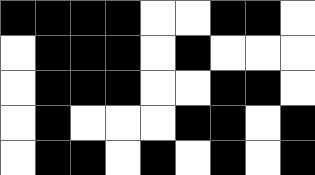[["black", "black", "black", "black", "white", "white", "black", "black", "white"], ["white", "black", "black", "black", "white", "black", "white", "white", "white"], ["white", "black", "black", "black", "white", "white", "black", "black", "white"], ["white", "black", "white", "white", "white", "black", "black", "white", "black"], ["white", "black", "black", "white", "black", "white", "black", "white", "black"]]